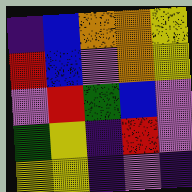[["indigo", "blue", "orange", "orange", "yellow"], ["red", "blue", "violet", "orange", "yellow"], ["violet", "red", "green", "blue", "violet"], ["green", "yellow", "indigo", "red", "violet"], ["yellow", "yellow", "indigo", "violet", "indigo"]]